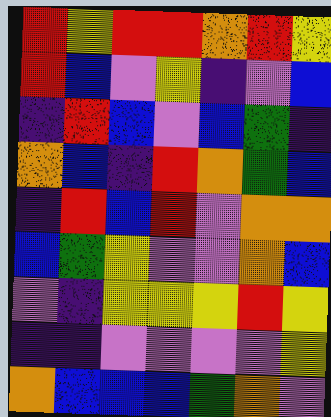[["red", "yellow", "red", "red", "orange", "red", "yellow"], ["red", "blue", "violet", "yellow", "indigo", "violet", "blue"], ["indigo", "red", "blue", "violet", "blue", "green", "indigo"], ["orange", "blue", "indigo", "red", "orange", "green", "blue"], ["indigo", "red", "blue", "red", "violet", "orange", "orange"], ["blue", "green", "yellow", "violet", "violet", "orange", "blue"], ["violet", "indigo", "yellow", "yellow", "yellow", "red", "yellow"], ["indigo", "indigo", "violet", "violet", "violet", "violet", "yellow"], ["orange", "blue", "blue", "blue", "green", "orange", "violet"]]